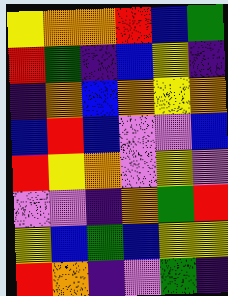[["yellow", "orange", "orange", "red", "blue", "green"], ["red", "green", "indigo", "blue", "yellow", "indigo"], ["indigo", "orange", "blue", "orange", "yellow", "orange"], ["blue", "red", "blue", "violet", "violet", "blue"], ["red", "yellow", "orange", "violet", "yellow", "violet"], ["violet", "violet", "indigo", "orange", "green", "red"], ["yellow", "blue", "green", "blue", "yellow", "yellow"], ["red", "orange", "indigo", "violet", "green", "indigo"]]